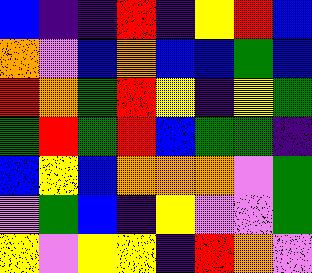[["blue", "indigo", "indigo", "red", "indigo", "yellow", "red", "blue"], ["orange", "violet", "blue", "orange", "blue", "blue", "green", "blue"], ["red", "orange", "green", "red", "yellow", "indigo", "yellow", "green"], ["green", "red", "green", "red", "blue", "green", "green", "indigo"], ["blue", "yellow", "blue", "orange", "orange", "orange", "violet", "green"], ["violet", "green", "blue", "indigo", "yellow", "violet", "violet", "green"], ["yellow", "violet", "yellow", "yellow", "indigo", "red", "orange", "violet"]]